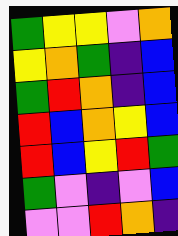[["green", "yellow", "yellow", "violet", "orange"], ["yellow", "orange", "green", "indigo", "blue"], ["green", "red", "orange", "indigo", "blue"], ["red", "blue", "orange", "yellow", "blue"], ["red", "blue", "yellow", "red", "green"], ["green", "violet", "indigo", "violet", "blue"], ["violet", "violet", "red", "orange", "indigo"]]